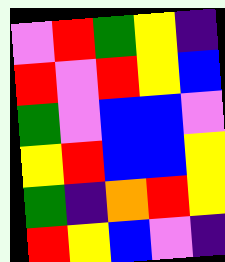[["violet", "red", "green", "yellow", "indigo"], ["red", "violet", "red", "yellow", "blue"], ["green", "violet", "blue", "blue", "violet"], ["yellow", "red", "blue", "blue", "yellow"], ["green", "indigo", "orange", "red", "yellow"], ["red", "yellow", "blue", "violet", "indigo"]]